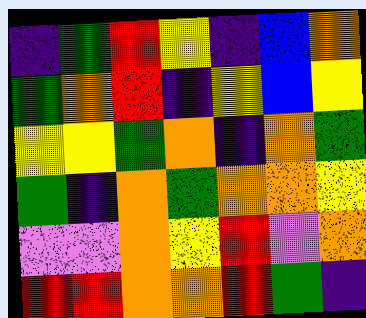[["indigo", "green", "red", "yellow", "indigo", "blue", "orange"], ["green", "orange", "red", "indigo", "yellow", "blue", "yellow"], ["yellow", "yellow", "green", "orange", "indigo", "orange", "green"], ["green", "indigo", "orange", "green", "orange", "orange", "yellow"], ["violet", "violet", "orange", "yellow", "red", "violet", "orange"], ["red", "red", "orange", "orange", "red", "green", "indigo"]]